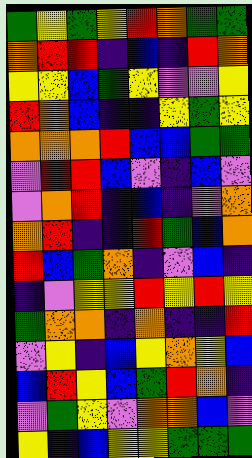[["green", "yellow", "green", "yellow", "red", "orange", "green", "green"], ["orange", "red", "red", "indigo", "blue", "indigo", "red", "orange"], ["yellow", "yellow", "blue", "green", "yellow", "violet", "violet", "yellow"], ["red", "orange", "blue", "indigo", "indigo", "yellow", "green", "yellow"], ["orange", "orange", "orange", "red", "blue", "blue", "green", "green"], ["violet", "red", "red", "blue", "violet", "indigo", "blue", "violet"], ["violet", "orange", "red", "indigo", "blue", "indigo", "violet", "orange"], ["orange", "red", "indigo", "indigo", "red", "green", "blue", "orange"], ["red", "blue", "green", "orange", "indigo", "violet", "blue", "indigo"], ["indigo", "violet", "yellow", "yellow", "red", "yellow", "red", "yellow"], ["green", "orange", "orange", "indigo", "orange", "indigo", "indigo", "red"], ["violet", "yellow", "indigo", "blue", "yellow", "orange", "yellow", "blue"], ["blue", "red", "yellow", "blue", "green", "red", "orange", "indigo"], ["violet", "green", "yellow", "violet", "orange", "orange", "blue", "violet"], ["yellow", "indigo", "blue", "yellow", "yellow", "green", "green", "green"]]